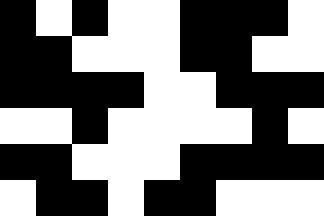[["black", "white", "black", "white", "white", "black", "black", "black", "white"], ["black", "black", "white", "white", "white", "black", "black", "white", "white"], ["black", "black", "black", "black", "white", "white", "black", "black", "black"], ["white", "white", "black", "white", "white", "white", "white", "black", "white"], ["black", "black", "white", "white", "white", "black", "black", "black", "black"], ["white", "black", "black", "white", "black", "black", "white", "white", "white"]]